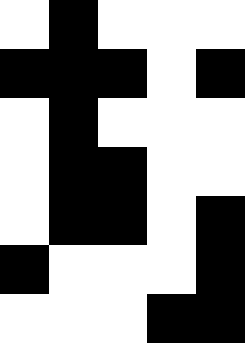[["white", "black", "white", "white", "white"], ["black", "black", "black", "white", "black"], ["white", "black", "white", "white", "white"], ["white", "black", "black", "white", "white"], ["white", "black", "black", "white", "black"], ["black", "white", "white", "white", "black"], ["white", "white", "white", "black", "black"]]